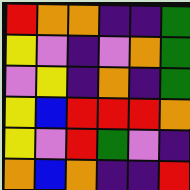[["red", "orange", "orange", "indigo", "indigo", "green"], ["yellow", "violet", "indigo", "violet", "orange", "green"], ["violet", "yellow", "indigo", "orange", "indigo", "green"], ["yellow", "blue", "red", "red", "red", "orange"], ["yellow", "violet", "red", "green", "violet", "indigo"], ["orange", "blue", "orange", "indigo", "indigo", "red"]]